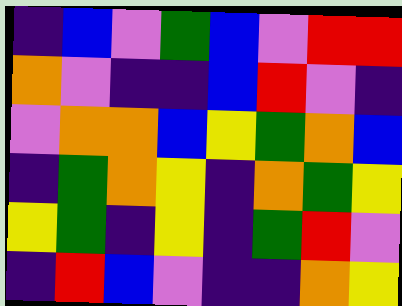[["indigo", "blue", "violet", "green", "blue", "violet", "red", "red"], ["orange", "violet", "indigo", "indigo", "blue", "red", "violet", "indigo"], ["violet", "orange", "orange", "blue", "yellow", "green", "orange", "blue"], ["indigo", "green", "orange", "yellow", "indigo", "orange", "green", "yellow"], ["yellow", "green", "indigo", "yellow", "indigo", "green", "red", "violet"], ["indigo", "red", "blue", "violet", "indigo", "indigo", "orange", "yellow"]]